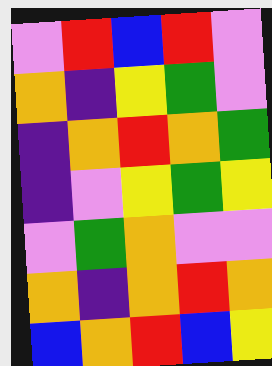[["violet", "red", "blue", "red", "violet"], ["orange", "indigo", "yellow", "green", "violet"], ["indigo", "orange", "red", "orange", "green"], ["indigo", "violet", "yellow", "green", "yellow"], ["violet", "green", "orange", "violet", "violet"], ["orange", "indigo", "orange", "red", "orange"], ["blue", "orange", "red", "blue", "yellow"]]